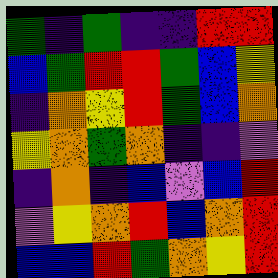[["green", "indigo", "green", "indigo", "indigo", "red", "red"], ["blue", "green", "red", "red", "green", "blue", "yellow"], ["indigo", "orange", "yellow", "red", "green", "blue", "orange"], ["yellow", "orange", "green", "orange", "indigo", "indigo", "violet"], ["indigo", "orange", "indigo", "blue", "violet", "blue", "red"], ["violet", "yellow", "orange", "red", "blue", "orange", "red"], ["blue", "blue", "red", "green", "orange", "yellow", "red"]]